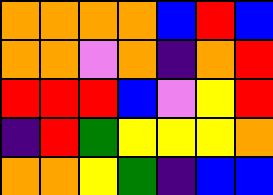[["orange", "orange", "orange", "orange", "blue", "red", "blue"], ["orange", "orange", "violet", "orange", "indigo", "orange", "red"], ["red", "red", "red", "blue", "violet", "yellow", "red"], ["indigo", "red", "green", "yellow", "yellow", "yellow", "orange"], ["orange", "orange", "yellow", "green", "indigo", "blue", "blue"]]